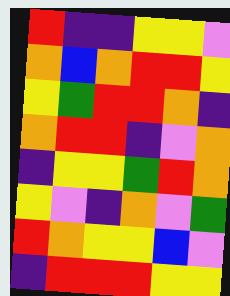[["red", "indigo", "indigo", "yellow", "yellow", "violet"], ["orange", "blue", "orange", "red", "red", "yellow"], ["yellow", "green", "red", "red", "orange", "indigo"], ["orange", "red", "red", "indigo", "violet", "orange"], ["indigo", "yellow", "yellow", "green", "red", "orange"], ["yellow", "violet", "indigo", "orange", "violet", "green"], ["red", "orange", "yellow", "yellow", "blue", "violet"], ["indigo", "red", "red", "red", "yellow", "yellow"]]